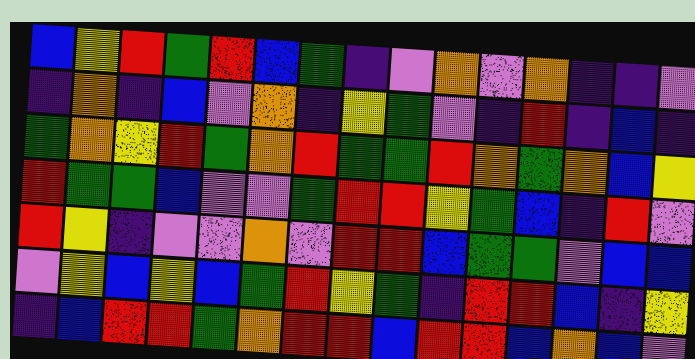[["blue", "yellow", "red", "green", "red", "blue", "green", "indigo", "violet", "orange", "violet", "orange", "indigo", "indigo", "violet"], ["indigo", "orange", "indigo", "blue", "violet", "orange", "indigo", "yellow", "green", "violet", "indigo", "red", "indigo", "blue", "indigo"], ["green", "orange", "yellow", "red", "green", "orange", "red", "green", "green", "red", "orange", "green", "orange", "blue", "yellow"], ["red", "green", "green", "blue", "violet", "violet", "green", "red", "red", "yellow", "green", "blue", "indigo", "red", "violet"], ["red", "yellow", "indigo", "violet", "violet", "orange", "violet", "red", "red", "blue", "green", "green", "violet", "blue", "blue"], ["violet", "yellow", "blue", "yellow", "blue", "green", "red", "yellow", "green", "indigo", "red", "red", "blue", "indigo", "yellow"], ["indigo", "blue", "red", "red", "green", "orange", "red", "red", "blue", "red", "red", "blue", "orange", "blue", "violet"]]